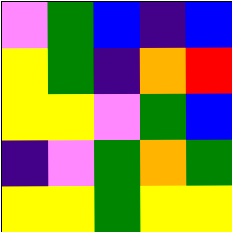[["violet", "green", "blue", "indigo", "blue"], ["yellow", "green", "indigo", "orange", "red"], ["yellow", "yellow", "violet", "green", "blue"], ["indigo", "violet", "green", "orange", "green"], ["yellow", "yellow", "green", "yellow", "yellow"]]